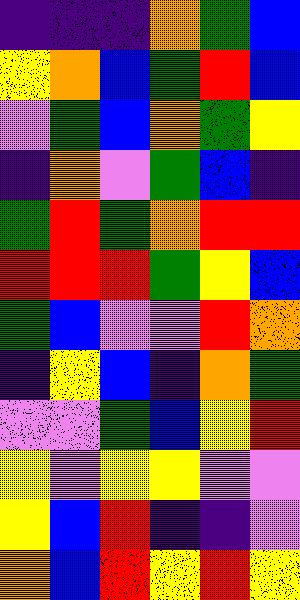[["indigo", "indigo", "indigo", "orange", "green", "blue"], ["yellow", "orange", "blue", "green", "red", "blue"], ["violet", "green", "blue", "orange", "green", "yellow"], ["indigo", "orange", "violet", "green", "blue", "indigo"], ["green", "red", "green", "orange", "red", "red"], ["red", "red", "red", "green", "yellow", "blue"], ["green", "blue", "violet", "violet", "red", "orange"], ["indigo", "yellow", "blue", "indigo", "orange", "green"], ["violet", "violet", "green", "blue", "yellow", "red"], ["yellow", "violet", "yellow", "yellow", "violet", "violet"], ["yellow", "blue", "red", "indigo", "indigo", "violet"], ["orange", "blue", "red", "yellow", "red", "yellow"]]